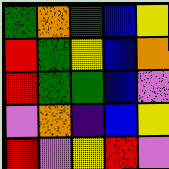[["green", "orange", "green", "blue", "yellow"], ["red", "green", "yellow", "blue", "orange"], ["red", "green", "green", "blue", "violet"], ["violet", "orange", "indigo", "blue", "yellow"], ["red", "violet", "yellow", "red", "violet"]]